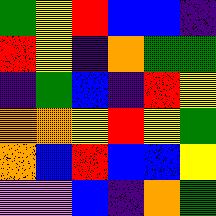[["green", "yellow", "red", "blue", "blue", "indigo"], ["red", "yellow", "indigo", "orange", "green", "green"], ["indigo", "green", "blue", "indigo", "red", "yellow"], ["orange", "orange", "yellow", "red", "yellow", "green"], ["orange", "blue", "red", "blue", "blue", "yellow"], ["violet", "violet", "blue", "indigo", "orange", "green"]]